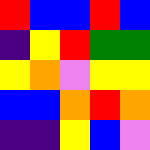[["red", "blue", "blue", "red", "blue"], ["indigo", "yellow", "red", "green", "green"], ["yellow", "orange", "violet", "yellow", "yellow"], ["blue", "blue", "orange", "red", "orange"], ["indigo", "indigo", "yellow", "blue", "violet"]]